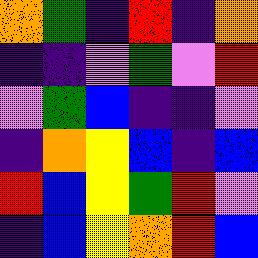[["orange", "green", "indigo", "red", "indigo", "orange"], ["indigo", "indigo", "violet", "green", "violet", "red"], ["violet", "green", "blue", "indigo", "indigo", "violet"], ["indigo", "orange", "yellow", "blue", "indigo", "blue"], ["red", "blue", "yellow", "green", "red", "violet"], ["indigo", "blue", "yellow", "orange", "red", "blue"]]